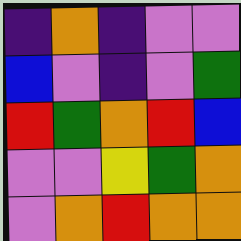[["indigo", "orange", "indigo", "violet", "violet"], ["blue", "violet", "indigo", "violet", "green"], ["red", "green", "orange", "red", "blue"], ["violet", "violet", "yellow", "green", "orange"], ["violet", "orange", "red", "orange", "orange"]]